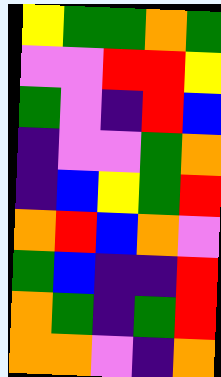[["yellow", "green", "green", "orange", "green"], ["violet", "violet", "red", "red", "yellow"], ["green", "violet", "indigo", "red", "blue"], ["indigo", "violet", "violet", "green", "orange"], ["indigo", "blue", "yellow", "green", "red"], ["orange", "red", "blue", "orange", "violet"], ["green", "blue", "indigo", "indigo", "red"], ["orange", "green", "indigo", "green", "red"], ["orange", "orange", "violet", "indigo", "orange"]]